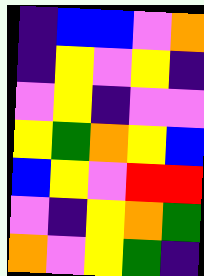[["indigo", "blue", "blue", "violet", "orange"], ["indigo", "yellow", "violet", "yellow", "indigo"], ["violet", "yellow", "indigo", "violet", "violet"], ["yellow", "green", "orange", "yellow", "blue"], ["blue", "yellow", "violet", "red", "red"], ["violet", "indigo", "yellow", "orange", "green"], ["orange", "violet", "yellow", "green", "indigo"]]